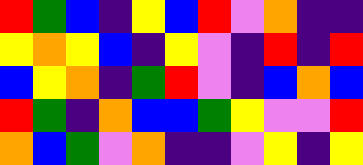[["red", "green", "blue", "indigo", "yellow", "blue", "red", "violet", "orange", "indigo", "indigo"], ["yellow", "orange", "yellow", "blue", "indigo", "yellow", "violet", "indigo", "red", "indigo", "red"], ["blue", "yellow", "orange", "indigo", "green", "red", "violet", "indigo", "blue", "orange", "blue"], ["red", "green", "indigo", "orange", "blue", "blue", "green", "yellow", "violet", "violet", "red"], ["orange", "blue", "green", "violet", "orange", "indigo", "indigo", "violet", "yellow", "indigo", "yellow"]]